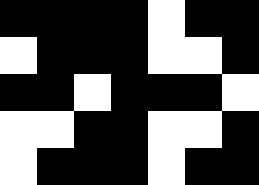[["black", "black", "black", "black", "white", "black", "black"], ["white", "black", "black", "black", "white", "white", "black"], ["black", "black", "white", "black", "black", "black", "white"], ["white", "white", "black", "black", "white", "white", "black"], ["white", "black", "black", "black", "white", "black", "black"]]